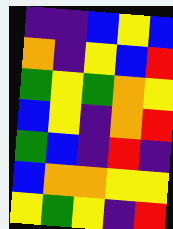[["indigo", "indigo", "blue", "yellow", "blue"], ["orange", "indigo", "yellow", "blue", "red"], ["green", "yellow", "green", "orange", "yellow"], ["blue", "yellow", "indigo", "orange", "red"], ["green", "blue", "indigo", "red", "indigo"], ["blue", "orange", "orange", "yellow", "yellow"], ["yellow", "green", "yellow", "indigo", "red"]]